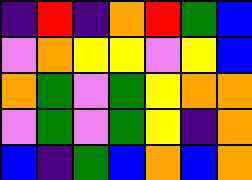[["indigo", "red", "indigo", "orange", "red", "green", "blue"], ["violet", "orange", "yellow", "yellow", "violet", "yellow", "blue"], ["orange", "green", "violet", "green", "yellow", "orange", "orange"], ["violet", "green", "violet", "green", "yellow", "indigo", "orange"], ["blue", "indigo", "green", "blue", "orange", "blue", "orange"]]